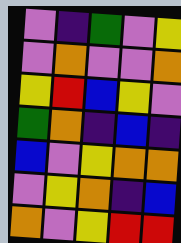[["violet", "indigo", "green", "violet", "yellow"], ["violet", "orange", "violet", "violet", "orange"], ["yellow", "red", "blue", "yellow", "violet"], ["green", "orange", "indigo", "blue", "indigo"], ["blue", "violet", "yellow", "orange", "orange"], ["violet", "yellow", "orange", "indigo", "blue"], ["orange", "violet", "yellow", "red", "red"]]